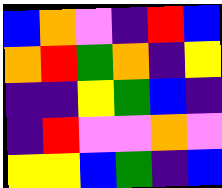[["blue", "orange", "violet", "indigo", "red", "blue"], ["orange", "red", "green", "orange", "indigo", "yellow"], ["indigo", "indigo", "yellow", "green", "blue", "indigo"], ["indigo", "red", "violet", "violet", "orange", "violet"], ["yellow", "yellow", "blue", "green", "indigo", "blue"]]